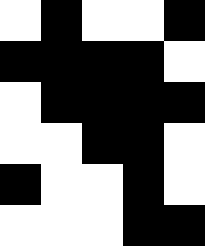[["white", "black", "white", "white", "black"], ["black", "black", "black", "black", "white"], ["white", "black", "black", "black", "black"], ["white", "white", "black", "black", "white"], ["black", "white", "white", "black", "white"], ["white", "white", "white", "black", "black"]]